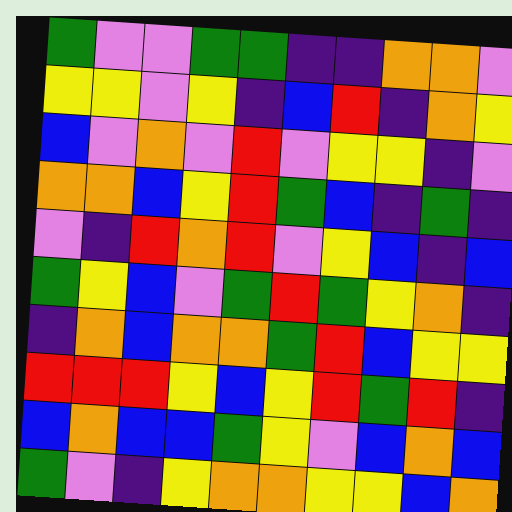[["green", "violet", "violet", "green", "green", "indigo", "indigo", "orange", "orange", "violet"], ["yellow", "yellow", "violet", "yellow", "indigo", "blue", "red", "indigo", "orange", "yellow"], ["blue", "violet", "orange", "violet", "red", "violet", "yellow", "yellow", "indigo", "violet"], ["orange", "orange", "blue", "yellow", "red", "green", "blue", "indigo", "green", "indigo"], ["violet", "indigo", "red", "orange", "red", "violet", "yellow", "blue", "indigo", "blue"], ["green", "yellow", "blue", "violet", "green", "red", "green", "yellow", "orange", "indigo"], ["indigo", "orange", "blue", "orange", "orange", "green", "red", "blue", "yellow", "yellow"], ["red", "red", "red", "yellow", "blue", "yellow", "red", "green", "red", "indigo"], ["blue", "orange", "blue", "blue", "green", "yellow", "violet", "blue", "orange", "blue"], ["green", "violet", "indigo", "yellow", "orange", "orange", "yellow", "yellow", "blue", "orange"]]